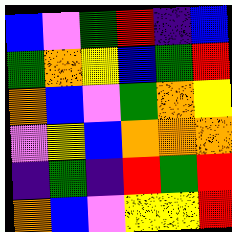[["blue", "violet", "green", "red", "indigo", "blue"], ["green", "orange", "yellow", "blue", "green", "red"], ["orange", "blue", "violet", "green", "orange", "yellow"], ["violet", "yellow", "blue", "orange", "orange", "orange"], ["indigo", "green", "indigo", "red", "green", "red"], ["orange", "blue", "violet", "yellow", "yellow", "red"]]